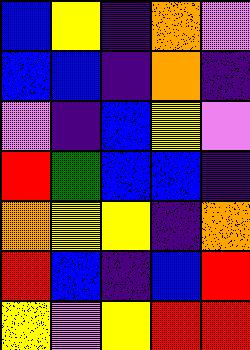[["blue", "yellow", "indigo", "orange", "violet"], ["blue", "blue", "indigo", "orange", "indigo"], ["violet", "indigo", "blue", "yellow", "violet"], ["red", "green", "blue", "blue", "indigo"], ["orange", "yellow", "yellow", "indigo", "orange"], ["red", "blue", "indigo", "blue", "red"], ["yellow", "violet", "yellow", "red", "red"]]